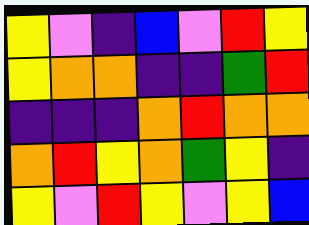[["yellow", "violet", "indigo", "blue", "violet", "red", "yellow"], ["yellow", "orange", "orange", "indigo", "indigo", "green", "red"], ["indigo", "indigo", "indigo", "orange", "red", "orange", "orange"], ["orange", "red", "yellow", "orange", "green", "yellow", "indigo"], ["yellow", "violet", "red", "yellow", "violet", "yellow", "blue"]]